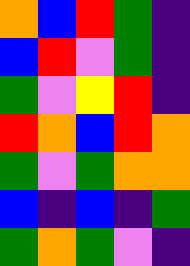[["orange", "blue", "red", "green", "indigo"], ["blue", "red", "violet", "green", "indigo"], ["green", "violet", "yellow", "red", "indigo"], ["red", "orange", "blue", "red", "orange"], ["green", "violet", "green", "orange", "orange"], ["blue", "indigo", "blue", "indigo", "green"], ["green", "orange", "green", "violet", "indigo"]]